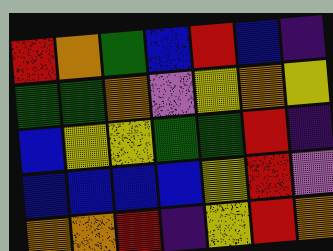[["red", "orange", "green", "blue", "red", "blue", "indigo"], ["green", "green", "orange", "violet", "yellow", "orange", "yellow"], ["blue", "yellow", "yellow", "green", "green", "red", "indigo"], ["blue", "blue", "blue", "blue", "yellow", "red", "violet"], ["orange", "orange", "red", "indigo", "yellow", "red", "orange"]]